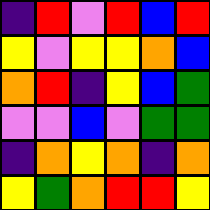[["indigo", "red", "violet", "red", "blue", "red"], ["yellow", "violet", "yellow", "yellow", "orange", "blue"], ["orange", "red", "indigo", "yellow", "blue", "green"], ["violet", "violet", "blue", "violet", "green", "green"], ["indigo", "orange", "yellow", "orange", "indigo", "orange"], ["yellow", "green", "orange", "red", "red", "yellow"]]